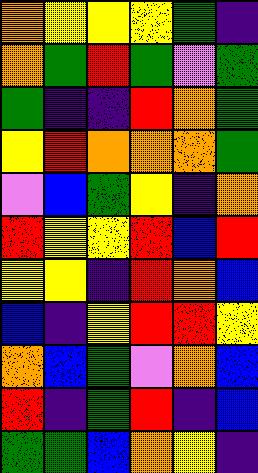[["orange", "yellow", "yellow", "yellow", "green", "indigo"], ["orange", "green", "red", "green", "violet", "green"], ["green", "indigo", "indigo", "red", "orange", "green"], ["yellow", "red", "orange", "orange", "orange", "green"], ["violet", "blue", "green", "yellow", "indigo", "orange"], ["red", "yellow", "yellow", "red", "blue", "red"], ["yellow", "yellow", "indigo", "red", "orange", "blue"], ["blue", "indigo", "yellow", "red", "red", "yellow"], ["orange", "blue", "green", "violet", "orange", "blue"], ["red", "indigo", "green", "red", "indigo", "blue"], ["green", "green", "blue", "orange", "yellow", "indigo"]]